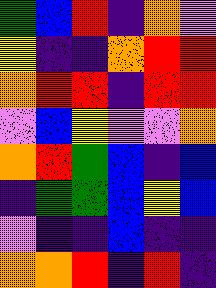[["green", "blue", "red", "indigo", "orange", "violet"], ["yellow", "indigo", "indigo", "orange", "red", "red"], ["orange", "red", "red", "indigo", "red", "red"], ["violet", "blue", "yellow", "violet", "violet", "orange"], ["orange", "red", "green", "blue", "indigo", "blue"], ["indigo", "green", "green", "blue", "yellow", "blue"], ["violet", "indigo", "indigo", "blue", "indigo", "indigo"], ["orange", "orange", "red", "indigo", "red", "indigo"]]